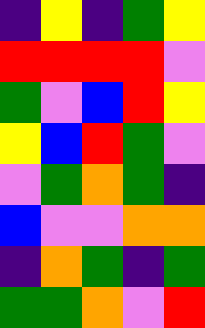[["indigo", "yellow", "indigo", "green", "yellow"], ["red", "red", "red", "red", "violet"], ["green", "violet", "blue", "red", "yellow"], ["yellow", "blue", "red", "green", "violet"], ["violet", "green", "orange", "green", "indigo"], ["blue", "violet", "violet", "orange", "orange"], ["indigo", "orange", "green", "indigo", "green"], ["green", "green", "orange", "violet", "red"]]